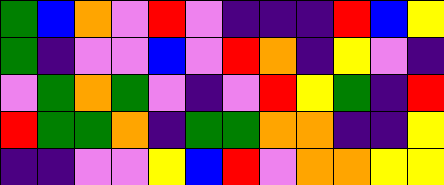[["green", "blue", "orange", "violet", "red", "violet", "indigo", "indigo", "indigo", "red", "blue", "yellow"], ["green", "indigo", "violet", "violet", "blue", "violet", "red", "orange", "indigo", "yellow", "violet", "indigo"], ["violet", "green", "orange", "green", "violet", "indigo", "violet", "red", "yellow", "green", "indigo", "red"], ["red", "green", "green", "orange", "indigo", "green", "green", "orange", "orange", "indigo", "indigo", "yellow"], ["indigo", "indigo", "violet", "violet", "yellow", "blue", "red", "violet", "orange", "orange", "yellow", "yellow"]]